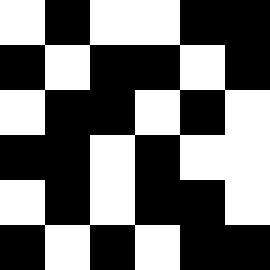[["white", "black", "white", "white", "black", "black"], ["black", "white", "black", "black", "white", "black"], ["white", "black", "black", "white", "black", "white"], ["black", "black", "white", "black", "white", "white"], ["white", "black", "white", "black", "black", "white"], ["black", "white", "black", "white", "black", "black"]]